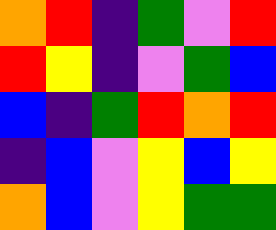[["orange", "red", "indigo", "green", "violet", "red"], ["red", "yellow", "indigo", "violet", "green", "blue"], ["blue", "indigo", "green", "red", "orange", "red"], ["indigo", "blue", "violet", "yellow", "blue", "yellow"], ["orange", "blue", "violet", "yellow", "green", "green"]]